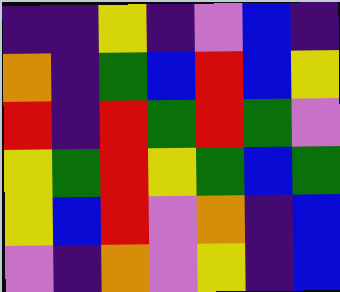[["indigo", "indigo", "yellow", "indigo", "violet", "blue", "indigo"], ["orange", "indigo", "green", "blue", "red", "blue", "yellow"], ["red", "indigo", "red", "green", "red", "green", "violet"], ["yellow", "green", "red", "yellow", "green", "blue", "green"], ["yellow", "blue", "red", "violet", "orange", "indigo", "blue"], ["violet", "indigo", "orange", "violet", "yellow", "indigo", "blue"]]